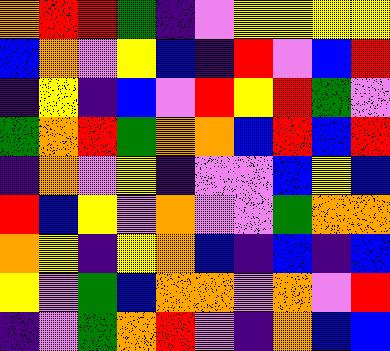[["orange", "red", "red", "green", "indigo", "violet", "yellow", "yellow", "yellow", "yellow"], ["blue", "orange", "violet", "yellow", "blue", "indigo", "red", "violet", "blue", "red"], ["indigo", "yellow", "indigo", "blue", "violet", "red", "yellow", "red", "green", "violet"], ["green", "orange", "red", "green", "orange", "orange", "blue", "red", "blue", "red"], ["indigo", "orange", "violet", "yellow", "indigo", "violet", "violet", "blue", "yellow", "blue"], ["red", "blue", "yellow", "violet", "orange", "violet", "violet", "green", "orange", "orange"], ["orange", "yellow", "indigo", "yellow", "orange", "blue", "indigo", "blue", "indigo", "blue"], ["yellow", "violet", "green", "blue", "orange", "orange", "violet", "orange", "violet", "red"], ["indigo", "violet", "green", "orange", "red", "violet", "indigo", "orange", "blue", "blue"]]